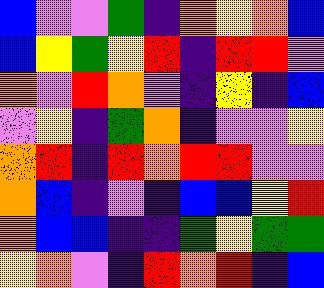[["blue", "violet", "violet", "green", "indigo", "orange", "yellow", "orange", "blue"], ["blue", "yellow", "green", "yellow", "red", "indigo", "red", "red", "violet"], ["orange", "violet", "red", "orange", "violet", "indigo", "yellow", "indigo", "blue"], ["violet", "yellow", "indigo", "green", "orange", "indigo", "violet", "violet", "yellow"], ["orange", "red", "indigo", "red", "orange", "red", "red", "violet", "violet"], ["orange", "blue", "indigo", "violet", "indigo", "blue", "blue", "yellow", "red"], ["orange", "blue", "blue", "indigo", "indigo", "green", "yellow", "green", "green"], ["yellow", "orange", "violet", "indigo", "red", "orange", "red", "indigo", "blue"]]